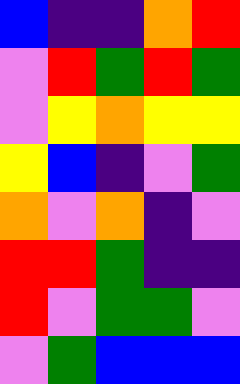[["blue", "indigo", "indigo", "orange", "red"], ["violet", "red", "green", "red", "green"], ["violet", "yellow", "orange", "yellow", "yellow"], ["yellow", "blue", "indigo", "violet", "green"], ["orange", "violet", "orange", "indigo", "violet"], ["red", "red", "green", "indigo", "indigo"], ["red", "violet", "green", "green", "violet"], ["violet", "green", "blue", "blue", "blue"]]